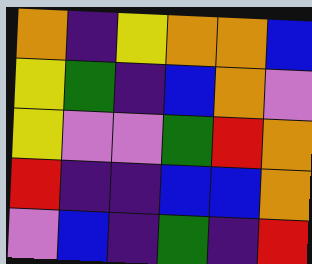[["orange", "indigo", "yellow", "orange", "orange", "blue"], ["yellow", "green", "indigo", "blue", "orange", "violet"], ["yellow", "violet", "violet", "green", "red", "orange"], ["red", "indigo", "indigo", "blue", "blue", "orange"], ["violet", "blue", "indigo", "green", "indigo", "red"]]